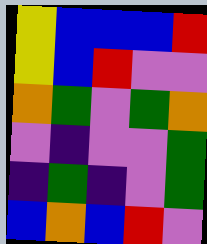[["yellow", "blue", "blue", "blue", "red"], ["yellow", "blue", "red", "violet", "violet"], ["orange", "green", "violet", "green", "orange"], ["violet", "indigo", "violet", "violet", "green"], ["indigo", "green", "indigo", "violet", "green"], ["blue", "orange", "blue", "red", "violet"]]